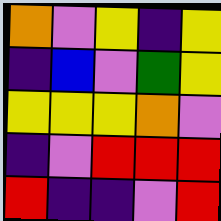[["orange", "violet", "yellow", "indigo", "yellow"], ["indigo", "blue", "violet", "green", "yellow"], ["yellow", "yellow", "yellow", "orange", "violet"], ["indigo", "violet", "red", "red", "red"], ["red", "indigo", "indigo", "violet", "red"]]